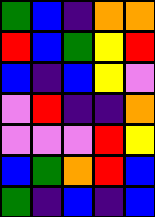[["green", "blue", "indigo", "orange", "orange"], ["red", "blue", "green", "yellow", "red"], ["blue", "indigo", "blue", "yellow", "violet"], ["violet", "red", "indigo", "indigo", "orange"], ["violet", "violet", "violet", "red", "yellow"], ["blue", "green", "orange", "red", "blue"], ["green", "indigo", "blue", "indigo", "blue"]]